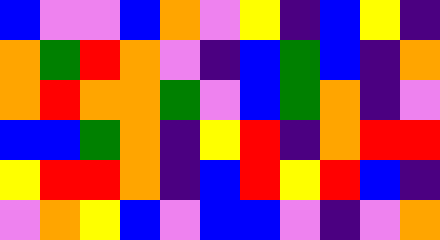[["blue", "violet", "violet", "blue", "orange", "violet", "yellow", "indigo", "blue", "yellow", "indigo"], ["orange", "green", "red", "orange", "violet", "indigo", "blue", "green", "blue", "indigo", "orange"], ["orange", "red", "orange", "orange", "green", "violet", "blue", "green", "orange", "indigo", "violet"], ["blue", "blue", "green", "orange", "indigo", "yellow", "red", "indigo", "orange", "red", "red"], ["yellow", "red", "red", "orange", "indigo", "blue", "red", "yellow", "red", "blue", "indigo"], ["violet", "orange", "yellow", "blue", "violet", "blue", "blue", "violet", "indigo", "violet", "orange"]]